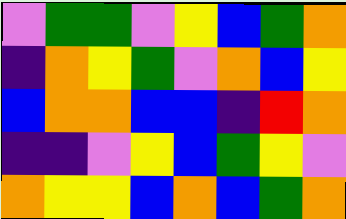[["violet", "green", "green", "violet", "yellow", "blue", "green", "orange"], ["indigo", "orange", "yellow", "green", "violet", "orange", "blue", "yellow"], ["blue", "orange", "orange", "blue", "blue", "indigo", "red", "orange"], ["indigo", "indigo", "violet", "yellow", "blue", "green", "yellow", "violet"], ["orange", "yellow", "yellow", "blue", "orange", "blue", "green", "orange"]]